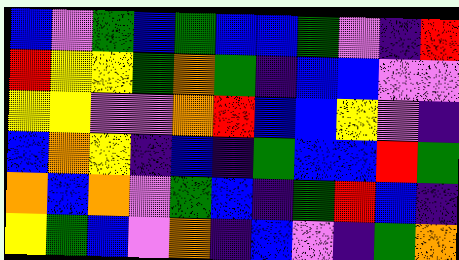[["blue", "violet", "green", "blue", "green", "blue", "blue", "green", "violet", "indigo", "red"], ["red", "yellow", "yellow", "green", "orange", "green", "indigo", "blue", "blue", "violet", "violet"], ["yellow", "yellow", "violet", "violet", "orange", "red", "blue", "blue", "yellow", "violet", "indigo"], ["blue", "orange", "yellow", "indigo", "blue", "indigo", "green", "blue", "blue", "red", "green"], ["orange", "blue", "orange", "violet", "green", "blue", "indigo", "green", "red", "blue", "indigo"], ["yellow", "green", "blue", "violet", "orange", "indigo", "blue", "violet", "indigo", "green", "orange"]]